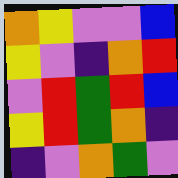[["orange", "yellow", "violet", "violet", "blue"], ["yellow", "violet", "indigo", "orange", "red"], ["violet", "red", "green", "red", "blue"], ["yellow", "red", "green", "orange", "indigo"], ["indigo", "violet", "orange", "green", "violet"]]